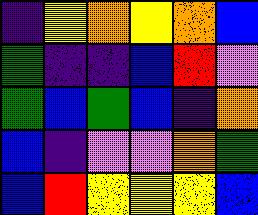[["indigo", "yellow", "orange", "yellow", "orange", "blue"], ["green", "indigo", "indigo", "blue", "red", "violet"], ["green", "blue", "green", "blue", "indigo", "orange"], ["blue", "indigo", "violet", "violet", "orange", "green"], ["blue", "red", "yellow", "yellow", "yellow", "blue"]]